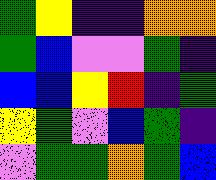[["green", "yellow", "indigo", "indigo", "orange", "orange"], ["green", "blue", "violet", "violet", "green", "indigo"], ["blue", "blue", "yellow", "red", "indigo", "green"], ["yellow", "green", "violet", "blue", "green", "indigo"], ["violet", "green", "green", "orange", "green", "blue"]]